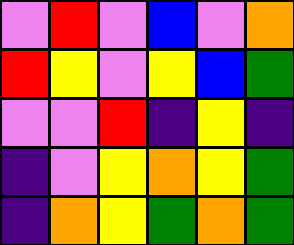[["violet", "red", "violet", "blue", "violet", "orange"], ["red", "yellow", "violet", "yellow", "blue", "green"], ["violet", "violet", "red", "indigo", "yellow", "indigo"], ["indigo", "violet", "yellow", "orange", "yellow", "green"], ["indigo", "orange", "yellow", "green", "orange", "green"]]